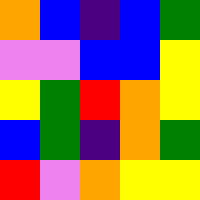[["orange", "blue", "indigo", "blue", "green"], ["violet", "violet", "blue", "blue", "yellow"], ["yellow", "green", "red", "orange", "yellow"], ["blue", "green", "indigo", "orange", "green"], ["red", "violet", "orange", "yellow", "yellow"]]